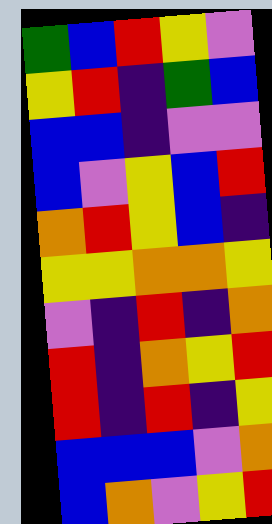[["green", "blue", "red", "yellow", "violet"], ["yellow", "red", "indigo", "green", "blue"], ["blue", "blue", "indigo", "violet", "violet"], ["blue", "violet", "yellow", "blue", "red"], ["orange", "red", "yellow", "blue", "indigo"], ["yellow", "yellow", "orange", "orange", "yellow"], ["violet", "indigo", "red", "indigo", "orange"], ["red", "indigo", "orange", "yellow", "red"], ["red", "indigo", "red", "indigo", "yellow"], ["blue", "blue", "blue", "violet", "orange"], ["blue", "orange", "violet", "yellow", "red"]]